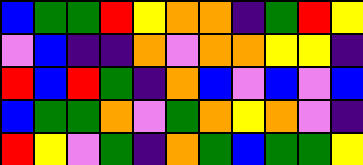[["blue", "green", "green", "red", "yellow", "orange", "orange", "indigo", "green", "red", "yellow"], ["violet", "blue", "indigo", "indigo", "orange", "violet", "orange", "orange", "yellow", "yellow", "indigo"], ["red", "blue", "red", "green", "indigo", "orange", "blue", "violet", "blue", "violet", "blue"], ["blue", "green", "green", "orange", "violet", "green", "orange", "yellow", "orange", "violet", "indigo"], ["red", "yellow", "violet", "green", "indigo", "orange", "green", "blue", "green", "green", "yellow"]]